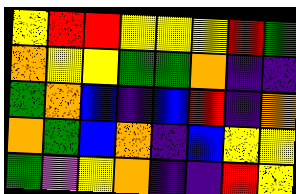[["yellow", "red", "red", "yellow", "yellow", "yellow", "red", "green"], ["orange", "yellow", "yellow", "green", "green", "orange", "indigo", "indigo"], ["green", "orange", "blue", "indigo", "blue", "red", "indigo", "orange"], ["orange", "green", "blue", "orange", "indigo", "blue", "yellow", "yellow"], ["green", "violet", "yellow", "orange", "indigo", "indigo", "red", "yellow"]]